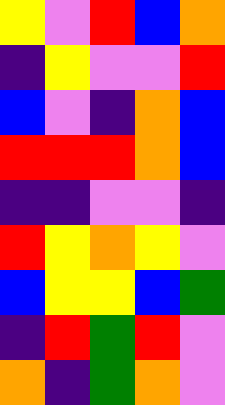[["yellow", "violet", "red", "blue", "orange"], ["indigo", "yellow", "violet", "violet", "red"], ["blue", "violet", "indigo", "orange", "blue"], ["red", "red", "red", "orange", "blue"], ["indigo", "indigo", "violet", "violet", "indigo"], ["red", "yellow", "orange", "yellow", "violet"], ["blue", "yellow", "yellow", "blue", "green"], ["indigo", "red", "green", "red", "violet"], ["orange", "indigo", "green", "orange", "violet"]]